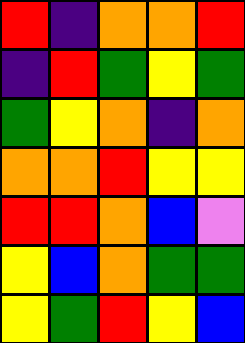[["red", "indigo", "orange", "orange", "red"], ["indigo", "red", "green", "yellow", "green"], ["green", "yellow", "orange", "indigo", "orange"], ["orange", "orange", "red", "yellow", "yellow"], ["red", "red", "orange", "blue", "violet"], ["yellow", "blue", "orange", "green", "green"], ["yellow", "green", "red", "yellow", "blue"]]